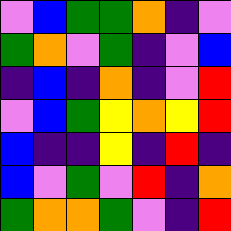[["violet", "blue", "green", "green", "orange", "indigo", "violet"], ["green", "orange", "violet", "green", "indigo", "violet", "blue"], ["indigo", "blue", "indigo", "orange", "indigo", "violet", "red"], ["violet", "blue", "green", "yellow", "orange", "yellow", "red"], ["blue", "indigo", "indigo", "yellow", "indigo", "red", "indigo"], ["blue", "violet", "green", "violet", "red", "indigo", "orange"], ["green", "orange", "orange", "green", "violet", "indigo", "red"]]